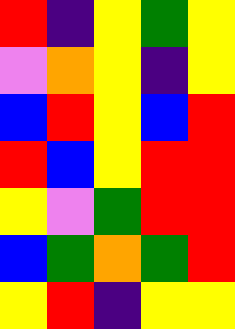[["red", "indigo", "yellow", "green", "yellow"], ["violet", "orange", "yellow", "indigo", "yellow"], ["blue", "red", "yellow", "blue", "red"], ["red", "blue", "yellow", "red", "red"], ["yellow", "violet", "green", "red", "red"], ["blue", "green", "orange", "green", "red"], ["yellow", "red", "indigo", "yellow", "yellow"]]